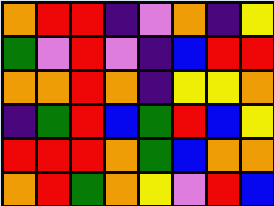[["orange", "red", "red", "indigo", "violet", "orange", "indigo", "yellow"], ["green", "violet", "red", "violet", "indigo", "blue", "red", "red"], ["orange", "orange", "red", "orange", "indigo", "yellow", "yellow", "orange"], ["indigo", "green", "red", "blue", "green", "red", "blue", "yellow"], ["red", "red", "red", "orange", "green", "blue", "orange", "orange"], ["orange", "red", "green", "orange", "yellow", "violet", "red", "blue"]]